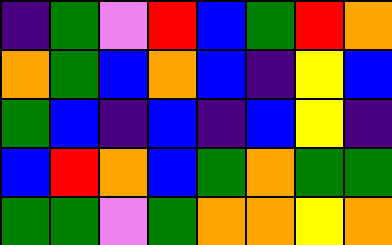[["indigo", "green", "violet", "red", "blue", "green", "red", "orange"], ["orange", "green", "blue", "orange", "blue", "indigo", "yellow", "blue"], ["green", "blue", "indigo", "blue", "indigo", "blue", "yellow", "indigo"], ["blue", "red", "orange", "blue", "green", "orange", "green", "green"], ["green", "green", "violet", "green", "orange", "orange", "yellow", "orange"]]